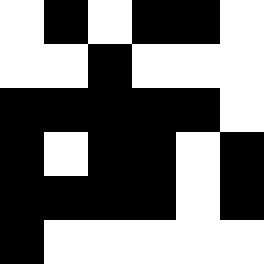[["white", "black", "white", "black", "black", "white"], ["white", "white", "black", "white", "white", "white"], ["black", "black", "black", "black", "black", "white"], ["black", "white", "black", "black", "white", "black"], ["black", "black", "black", "black", "white", "black"], ["black", "white", "white", "white", "white", "white"]]